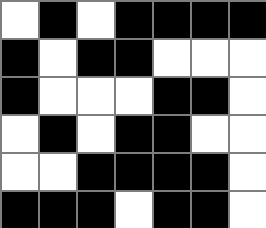[["white", "black", "white", "black", "black", "black", "black"], ["black", "white", "black", "black", "white", "white", "white"], ["black", "white", "white", "white", "black", "black", "white"], ["white", "black", "white", "black", "black", "white", "white"], ["white", "white", "black", "black", "black", "black", "white"], ["black", "black", "black", "white", "black", "black", "white"]]